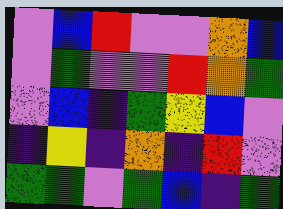[["violet", "blue", "red", "violet", "violet", "orange", "blue"], ["violet", "green", "violet", "violet", "red", "orange", "green"], ["violet", "blue", "indigo", "green", "yellow", "blue", "violet"], ["indigo", "yellow", "indigo", "orange", "indigo", "red", "violet"], ["green", "green", "violet", "green", "blue", "indigo", "green"]]